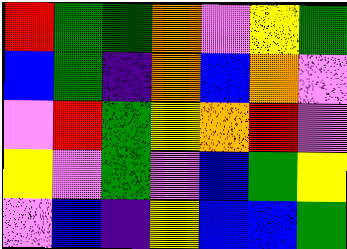[["red", "green", "green", "orange", "violet", "yellow", "green"], ["blue", "green", "indigo", "orange", "blue", "orange", "violet"], ["violet", "red", "green", "yellow", "orange", "red", "violet"], ["yellow", "violet", "green", "violet", "blue", "green", "yellow"], ["violet", "blue", "indigo", "yellow", "blue", "blue", "green"]]